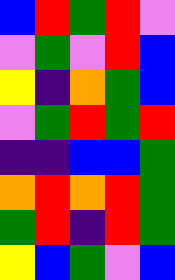[["blue", "red", "green", "red", "violet"], ["violet", "green", "violet", "red", "blue"], ["yellow", "indigo", "orange", "green", "blue"], ["violet", "green", "red", "green", "red"], ["indigo", "indigo", "blue", "blue", "green"], ["orange", "red", "orange", "red", "green"], ["green", "red", "indigo", "red", "green"], ["yellow", "blue", "green", "violet", "blue"]]